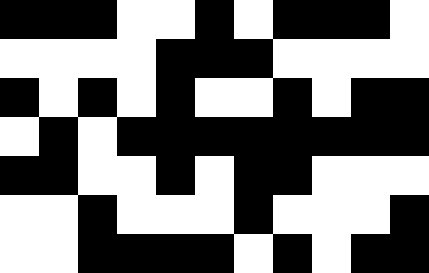[["black", "black", "black", "white", "white", "black", "white", "black", "black", "black", "white"], ["white", "white", "white", "white", "black", "black", "black", "white", "white", "white", "white"], ["black", "white", "black", "white", "black", "white", "white", "black", "white", "black", "black"], ["white", "black", "white", "black", "black", "black", "black", "black", "black", "black", "black"], ["black", "black", "white", "white", "black", "white", "black", "black", "white", "white", "white"], ["white", "white", "black", "white", "white", "white", "black", "white", "white", "white", "black"], ["white", "white", "black", "black", "black", "black", "white", "black", "white", "black", "black"]]